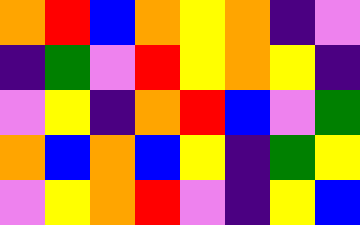[["orange", "red", "blue", "orange", "yellow", "orange", "indigo", "violet"], ["indigo", "green", "violet", "red", "yellow", "orange", "yellow", "indigo"], ["violet", "yellow", "indigo", "orange", "red", "blue", "violet", "green"], ["orange", "blue", "orange", "blue", "yellow", "indigo", "green", "yellow"], ["violet", "yellow", "orange", "red", "violet", "indigo", "yellow", "blue"]]